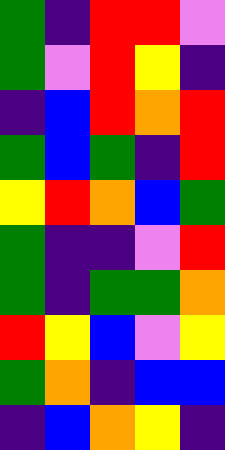[["green", "indigo", "red", "red", "violet"], ["green", "violet", "red", "yellow", "indigo"], ["indigo", "blue", "red", "orange", "red"], ["green", "blue", "green", "indigo", "red"], ["yellow", "red", "orange", "blue", "green"], ["green", "indigo", "indigo", "violet", "red"], ["green", "indigo", "green", "green", "orange"], ["red", "yellow", "blue", "violet", "yellow"], ["green", "orange", "indigo", "blue", "blue"], ["indigo", "blue", "orange", "yellow", "indigo"]]